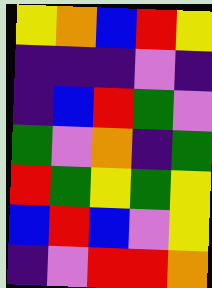[["yellow", "orange", "blue", "red", "yellow"], ["indigo", "indigo", "indigo", "violet", "indigo"], ["indigo", "blue", "red", "green", "violet"], ["green", "violet", "orange", "indigo", "green"], ["red", "green", "yellow", "green", "yellow"], ["blue", "red", "blue", "violet", "yellow"], ["indigo", "violet", "red", "red", "orange"]]